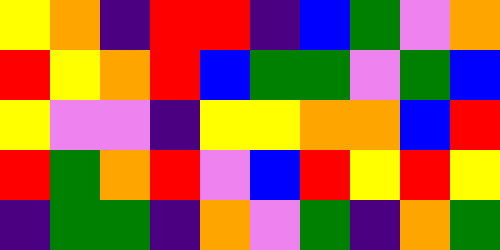[["yellow", "orange", "indigo", "red", "red", "indigo", "blue", "green", "violet", "orange"], ["red", "yellow", "orange", "red", "blue", "green", "green", "violet", "green", "blue"], ["yellow", "violet", "violet", "indigo", "yellow", "yellow", "orange", "orange", "blue", "red"], ["red", "green", "orange", "red", "violet", "blue", "red", "yellow", "red", "yellow"], ["indigo", "green", "green", "indigo", "orange", "violet", "green", "indigo", "orange", "green"]]